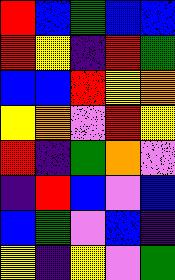[["red", "blue", "green", "blue", "blue"], ["red", "yellow", "indigo", "red", "green"], ["blue", "blue", "red", "yellow", "orange"], ["yellow", "orange", "violet", "red", "yellow"], ["red", "indigo", "green", "orange", "violet"], ["indigo", "red", "blue", "violet", "blue"], ["blue", "green", "violet", "blue", "indigo"], ["yellow", "indigo", "yellow", "violet", "green"]]